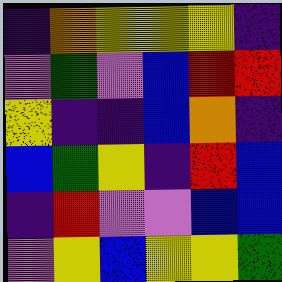[["indigo", "orange", "yellow", "yellow", "yellow", "indigo"], ["violet", "green", "violet", "blue", "red", "red"], ["yellow", "indigo", "indigo", "blue", "orange", "indigo"], ["blue", "green", "yellow", "indigo", "red", "blue"], ["indigo", "red", "violet", "violet", "blue", "blue"], ["violet", "yellow", "blue", "yellow", "yellow", "green"]]